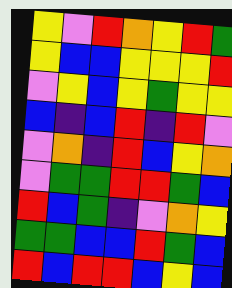[["yellow", "violet", "red", "orange", "yellow", "red", "green"], ["yellow", "blue", "blue", "yellow", "yellow", "yellow", "red"], ["violet", "yellow", "blue", "yellow", "green", "yellow", "yellow"], ["blue", "indigo", "blue", "red", "indigo", "red", "violet"], ["violet", "orange", "indigo", "red", "blue", "yellow", "orange"], ["violet", "green", "green", "red", "red", "green", "blue"], ["red", "blue", "green", "indigo", "violet", "orange", "yellow"], ["green", "green", "blue", "blue", "red", "green", "blue"], ["red", "blue", "red", "red", "blue", "yellow", "blue"]]